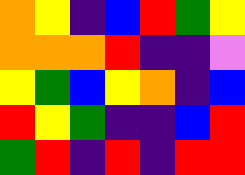[["orange", "yellow", "indigo", "blue", "red", "green", "yellow"], ["orange", "orange", "orange", "red", "indigo", "indigo", "violet"], ["yellow", "green", "blue", "yellow", "orange", "indigo", "blue"], ["red", "yellow", "green", "indigo", "indigo", "blue", "red"], ["green", "red", "indigo", "red", "indigo", "red", "red"]]